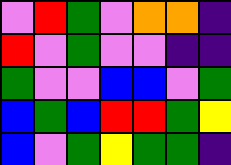[["violet", "red", "green", "violet", "orange", "orange", "indigo"], ["red", "violet", "green", "violet", "violet", "indigo", "indigo"], ["green", "violet", "violet", "blue", "blue", "violet", "green"], ["blue", "green", "blue", "red", "red", "green", "yellow"], ["blue", "violet", "green", "yellow", "green", "green", "indigo"]]